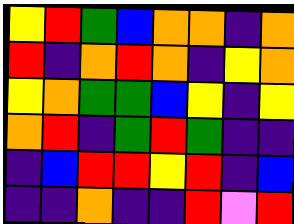[["yellow", "red", "green", "blue", "orange", "orange", "indigo", "orange"], ["red", "indigo", "orange", "red", "orange", "indigo", "yellow", "orange"], ["yellow", "orange", "green", "green", "blue", "yellow", "indigo", "yellow"], ["orange", "red", "indigo", "green", "red", "green", "indigo", "indigo"], ["indigo", "blue", "red", "red", "yellow", "red", "indigo", "blue"], ["indigo", "indigo", "orange", "indigo", "indigo", "red", "violet", "red"]]